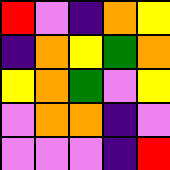[["red", "violet", "indigo", "orange", "yellow"], ["indigo", "orange", "yellow", "green", "orange"], ["yellow", "orange", "green", "violet", "yellow"], ["violet", "orange", "orange", "indigo", "violet"], ["violet", "violet", "violet", "indigo", "red"]]